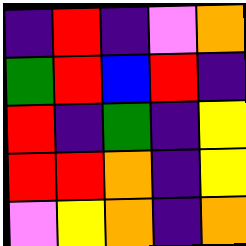[["indigo", "red", "indigo", "violet", "orange"], ["green", "red", "blue", "red", "indigo"], ["red", "indigo", "green", "indigo", "yellow"], ["red", "red", "orange", "indigo", "yellow"], ["violet", "yellow", "orange", "indigo", "orange"]]